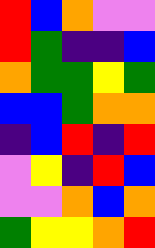[["red", "blue", "orange", "violet", "violet"], ["red", "green", "indigo", "indigo", "blue"], ["orange", "green", "green", "yellow", "green"], ["blue", "blue", "green", "orange", "orange"], ["indigo", "blue", "red", "indigo", "red"], ["violet", "yellow", "indigo", "red", "blue"], ["violet", "violet", "orange", "blue", "orange"], ["green", "yellow", "yellow", "orange", "red"]]